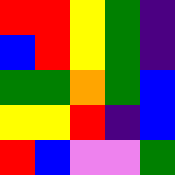[["red", "red", "yellow", "green", "indigo"], ["blue", "red", "yellow", "green", "indigo"], ["green", "green", "orange", "green", "blue"], ["yellow", "yellow", "red", "indigo", "blue"], ["red", "blue", "violet", "violet", "green"]]